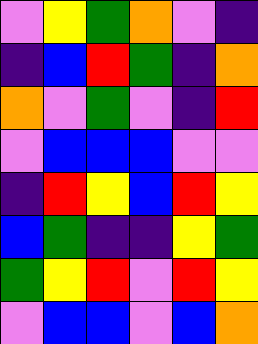[["violet", "yellow", "green", "orange", "violet", "indigo"], ["indigo", "blue", "red", "green", "indigo", "orange"], ["orange", "violet", "green", "violet", "indigo", "red"], ["violet", "blue", "blue", "blue", "violet", "violet"], ["indigo", "red", "yellow", "blue", "red", "yellow"], ["blue", "green", "indigo", "indigo", "yellow", "green"], ["green", "yellow", "red", "violet", "red", "yellow"], ["violet", "blue", "blue", "violet", "blue", "orange"]]